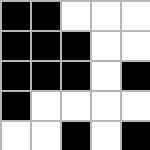[["black", "black", "white", "white", "white"], ["black", "black", "black", "white", "white"], ["black", "black", "black", "white", "black"], ["black", "white", "white", "white", "white"], ["white", "white", "black", "white", "black"]]